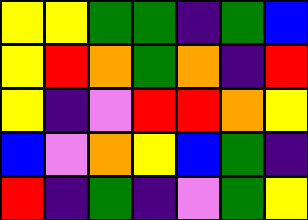[["yellow", "yellow", "green", "green", "indigo", "green", "blue"], ["yellow", "red", "orange", "green", "orange", "indigo", "red"], ["yellow", "indigo", "violet", "red", "red", "orange", "yellow"], ["blue", "violet", "orange", "yellow", "blue", "green", "indigo"], ["red", "indigo", "green", "indigo", "violet", "green", "yellow"]]